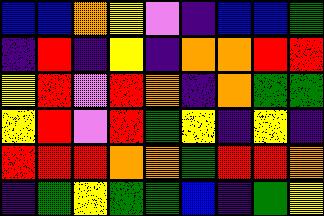[["blue", "blue", "orange", "yellow", "violet", "indigo", "blue", "blue", "green"], ["indigo", "red", "indigo", "yellow", "indigo", "orange", "orange", "red", "red"], ["yellow", "red", "violet", "red", "orange", "indigo", "orange", "green", "green"], ["yellow", "red", "violet", "red", "green", "yellow", "indigo", "yellow", "indigo"], ["red", "red", "red", "orange", "orange", "green", "red", "red", "orange"], ["indigo", "green", "yellow", "green", "green", "blue", "indigo", "green", "yellow"]]